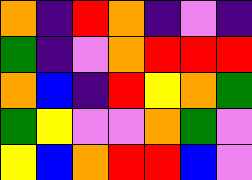[["orange", "indigo", "red", "orange", "indigo", "violet", "indigo"], ["green", "indigo", "violet", "orange", "red", "red", "red"], ["orange", "blue", "indigo", "red", "yellow", "orange", "green"], ["green", "yellow", "violet", "violet", "orange", "green", "violet"], ["yellow", "blue", "orange", "red", "red", "blue", "violet"]]